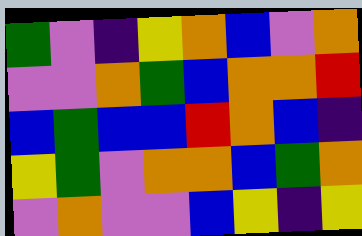[["green", "violet", "indigo", "yellow", "orange", "blue", "violet", "orange"], ["violet", "violet", "orange", "green", "blue", "orange", "orange", "red"], ["blue", "green", "blue", "blue", "red", "orange", "blue", "indigo"], ["yellow", "green", "violet", "orange", "orange", "blue", "green", "orange"], ["violet", "orange", "violet", "violet", "blue", "yellow", "indigo", "yellow"]]